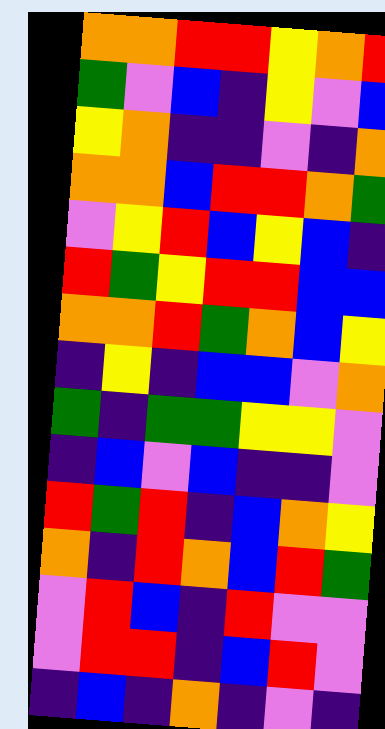[["orange", "orange", "red", "red", "yellow", "orange", "red"], ["green", "violet", "blue", "indigo", "yellow", "violet", "blue"], ["yellow", "orange", "indigo", "indigo", "violet", "indigo", "orange"], ["orange", "orange", "blue", "red", "red", "orange", "green"], ["violet", "yellow", "red", "blue", "yellow", "blue", "indigo"], ["red", "green", "yellow", "red", "red", "blue", "blue"], ["orange", "orange", "red", "green", "orange", "blue", "yellow"], ["indigo", "yellow", "indigo", "blue", "blue", "violet", "orange"], ["green", "indigo", "green", "green", "yellow", "yellow", "violet"], ["indigo", "blue", "violet", "blue", "indigo", "indigo", "violet"], ["red", "green", "red", "indigo", "blue", "orange", "yellow"], ["orange", "indigo", "red", "orange", "blue", "red", "green"], ["violet", "red", "blue", "indigo", "red", "violet", "violet"], ["violet", "red", "red", "indigo", "blue", "red", "violet"], ["indigo", "blue", "indigo", "orange", "indigo", "violet", "indigo"]]